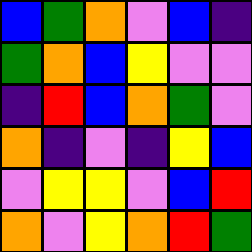[["blue", "green", "orange", "violet", "blue", "indigo"], ["green", "orange", "blue", "yellow", "violet", "violet"], ["indigo", "red", "blue", "orange", "green", "violet"], ["orange", "indigo", "violet", "indigo", "yellow", "blue"], ["violet", "yellow", "yellow", "violet", "blue", "red"], ["orange", "violet", "yellow", "orange", "red", "green"]]